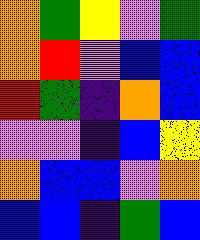[["orange", "green", "yellow", "violet", "green"], ["orange", "red", "violet", "blue", "blue"], ["red", "green", "indigo", "orange", "blue"], ["violet", "violet", "indigo", "blue", "yellow"], ["orange", "blue", "blue", "violet", "orange"], ["blue", "blue", "indigo", "green", "blue"]]